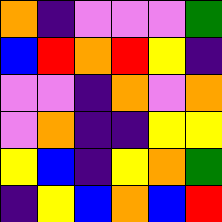[["orange", "indigo", "violet", "violet", "violet", "green"], ["blue", "red", "orange", "red", "yellow", "indigo"], ["violet", "violet", "indigo", "orange", "violet", "orange"], ["violet", "orange", "indigo", "indigo", "yellow", "yellow"], ["yellow", "blue", "indigo", "yellow", "orange", "green"], ["indigo", "yellow", "blue", "orange", "blue", "red"]]